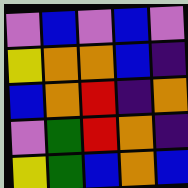[["violet", "blue", "violet", "blue", "violet"], ["yellow", "orange", "orange", "blue", "indigo"], ["blue", "orange", "red", "indigo", "orange"], ["violet", "green", "red", "orange", "indigo"], ["yellow", "green", "blue", "orange", "blue"]]